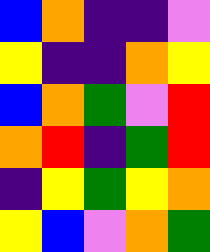[["blue", "orange", "indigo", "indigo", "violet"], ["yellow", "indigo", "indigo", "orange", "yellow"], ["blue", "orange", "green", "violet", "red"], ["orange", "red", "indigo", "green", "red"], ["indigo", "yellow", "green", "yellow", "orange"], ["yellow", "blue", "violet", "orange", "green"]]